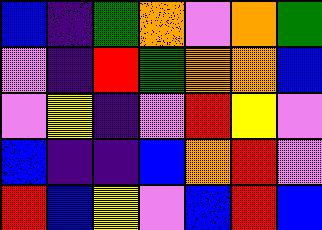[["blue", "indigo", "green", "orange", "violet", "orange", "green"], ["violet", "indigo", "red", "green", "orange", "orange", "blue"], ["violet", "yellow", "indigo", "violet", "red", "yellow", "violet"], ["blue", "indigo", "indigo", "blue", "orange", "red", "violet"], ["red", "blue", "yellow", "violet", "blue", "red", "blue"]]